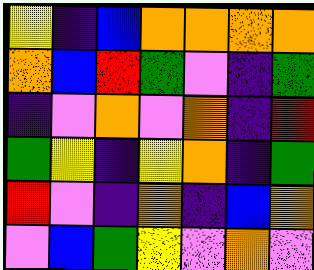[["yellow", "indigo", "blue", "orange", "orange", "orange", "orange"], ["orange", "blue", "red", "green", "violet", "indigo", "green"], ["indigo", "violet", "orange", "violet", "orange", "indigo", "red"], ["green", "yellow", "indigo", "yellow", "orange", "indigo", "green"], ["red", "violet", "indigo", "orange", "indigo", "blue", "orange"], ["violet", "blue", "green", "yellow", "violet", "orange", "violet"]]